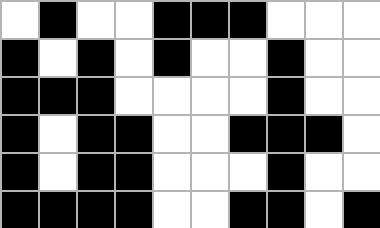[["white", "black", "white", "white", "black", "black", "black", "white", "white", "white"], ["black", "white", "black", "white", "black", "white", "white", "black", "white", "white"], ["black", "black", "black", "white", "white", "white", "white", "black", "white", "white"], ["black", "white", "black", "black", "white", "white", "black", "black", "black", "white"], ["black", "white", "black", "black", "white", "white", "white", "black", "white", "white"], ["black", "black", "black", "black", "white", "white", "black", "black", "white", "black"]]